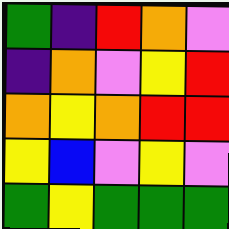[["green", "indigo", "red", "orange", "violet"], ["indigo", "orange", "violet", "yellow", "red"], ["orange", "yellow", "orange", "red", "red"], ["yellow", "blue", "violet", "yellow", "violet"], ["green", "yellow", "green", "green", "green"]]